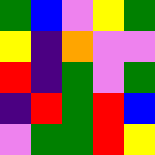[["green", "blue", "violet", "yellow", "green"], ["yellow", "indigo", "orange", "violet", "violet"], ["red", "indigo", "green", "violet", "green"], ["indigo", "red", "green", "red", "blue"], ["violet", "green", "green", "red", "yellow"]]